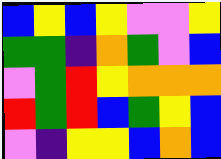[["blue", "yellow", "blue", "yellow", "violet", "violet", "yellow"], ["green", "green", "indigo", "orange", "green", "violet", "blue"], ["violet", "green", "red", "yellow", "orange", "orange", "orange"], ["red", "green", "red", "blue", "green", "yellow", "blue"], ["violet", "indigo", "yellow", "yellow", "blue", "orange", "blue"]]